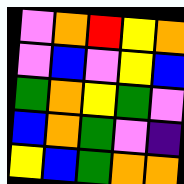[["violet", "orange", "red", "yellow", "orange"], ["violet", "blue", "violet", "yellow", "blue"], ["green", "orange", "yellow", "green", "violet"], ["blue", "orange", "green", "violet", "indigo"], ["yellow", "blue", "green", "orange", "orange"]]